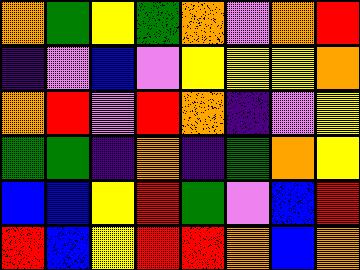[["orange", "green", "yellow", "green", "orange", "violet", "orange", "red"], ["indigo", "violet", "blue", "violet", "yellow", "yellow", "yellow", "orange"], ["orange", "red", "violet", "red", "orange", "indigo", "violet", "yellow"], ["green", "green", "indigo", "orange", "indigo", "green", "orange", "yellow"], ["blue", "blue", "yellow", "red", "green", "violet", "blue", "red"], ["red", "blue", "yellow", "red", "red", "orange", "blue", "orange"]]